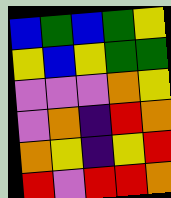[["blue", "green", "blue", "green", "yellow"], ["yellow", "blue", "yellow", "green", "green"], ["violet", "violet", "violet", "orange", "yellow"], ["violet", "orange", "indigo", "red", "orange"], ["orange", "yellow", "indigo", "yellow", "red"], ["red", "violet", "red", "red", "orange"]]